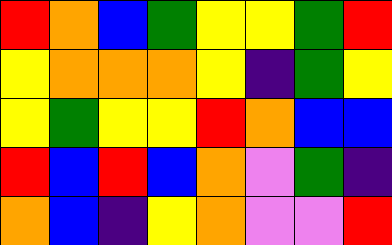[["red", "orange", "blue", "green", "yellow", "yellow", "green", "red"], ["yellow", "orange", "orange", "orange", "yellow", "indigo", "green", "yellow"], ["yellow", "green", "yellow", "yellow", "red", "orange", "blue", "blue"], ["red", "blue", "red", "blue", "orange", "violet", "green", "indigo"], ["orange", "blue", "indigo", "yellow", "orange", "violet", "violet", "red"]]